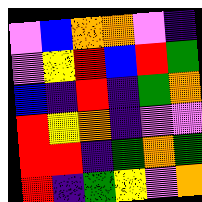[["violet", "blue", "orange", "orange", "violet", "indigo"], ["violet", "yellow", "red", "blue", "red", "green"], ["blue", "indigo", "red", "indigo", "green", "orange"], ["red", "yellow", "orange", "indigo", "violet", "violet"], ["red", "red", "indigo", "green", "orange", "green"], ["red", "indigo", "green", "yellow", "violet", "orange"]]